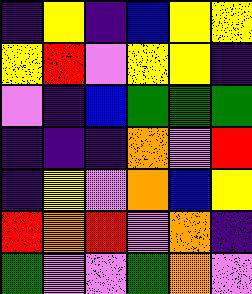[["indigo", "yellow", "indigo", "blue", "yellow", "yellow"], ["yellow", "red", "violet", "yellow", "yellow", "indigo"], ["violet", "indigo", "blue", "green", "green", "green"], ["indigo", "indigo", "indigo", "orange", "violet", "red"], ["indigo", "yellow", "violet", "orange", "blue", "yellow"], ["red", "orange", "red", "violet", "orange", "indigo"], ["green", "violet", "violet", "green", "orange", "violet"]]